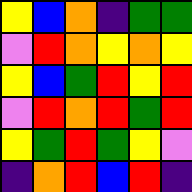[["yellow", "blue", "orange", "indigo", "green", "green"], ["violet", "red", "orange", "yellow", "orange", "yellow"], ["yellow", "blue", "green", "red", "yellow", "red"], ["violet", "red", "orange", "red", "green", "red"], ["yellow", "green", "red", "green", "yellow", "violet"], ["indigo", "orange", "red", "blue", "red", "indigo"]]